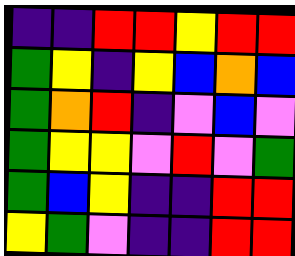[["indigo", "indigo", "red", "red", "yellow", "red", "red"], ["green", "yellow", "indigo", "yellow", "blue", "orange", "blue"], ["green", "orange", "red", "indigo", "violet", "blue", "violet"], ["green", "yellow", "yellow", "violet", "red", "violet", "green"], ["green", "blue", "yellow", "indigo", "indigo", "red", "red"], ["yellow", "green", "violet", "indigo", "indigo", "red", "red"]]